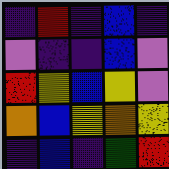[["indigo", "red", "indigo", "blue", "indigo"], ["violet", "indigo", "indigo", "blue", "violet"], ["red", "yellow", "blue", "yellow", "violet"], ["orange", "blue", "yellow", "orange", "yellow"], ["indigo", "blue", "indigo", "green", "red"]]